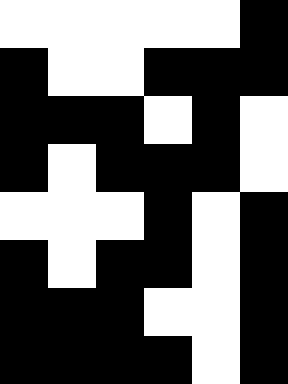[["white", "white", "white", "white", "white", "black"], ["black", "white", "white", "black", "black", "black"], ["black", "black", "black", "white", "black", "white"], ["black", "white", "black", "black", "black", "white"], ["white", "white", "white", "black", "white", "black"], ["black", "white", "black", "black", "white", "black"], ["black", "black", "black", "white", "white", "black"], ["black", "black", "black", "black", "white", "black"]]